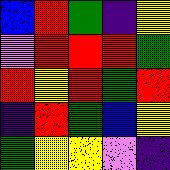[["blue", "red", "green", "indigo", "yellow"], ["violet", "red", "red", "red", "green"], ["red", "yellow", "red", "green", "red"], ["indigo", "red", "green", "blue", "yellow"], ["green", "yellow", "yellow", "violet", "indigo"]]